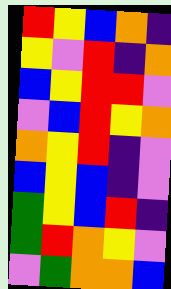[["red", "yellow", "blue", "orange", "indigo"], ["yellow", "violet", "red", "indigo", "orange"], ["blue", "yellow", "red", "red", "violet"], ["violet", "blue", "red", "yellow", "orange"], ["orange", "yellow", "red", "indigo", "violet"], ["blue", "yellow", "blue", "indigo", "violet"], ["green", "yellow", "blue", "red", "indigo"], ["green", "red", "orange", "yellow", "violet"], ["violet", "green", "orange", "orange", "blue"]]